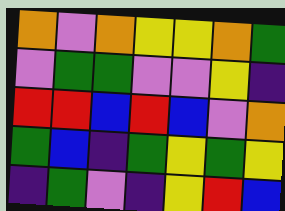[["orange", "violet", "orange", "yellow", "yellow", "orange", "green"], ["violet", "green", "green", "violet", "violet", "yellow", "indigo"], ["red", "red", "blue", "red", "blue", "violet", "orange"], ["green", "blue", "indigo", "green", "yellow", "green", "yellow"], ["indigo", "green", "violet", "indigo", "yellow", "red", "blue"]]